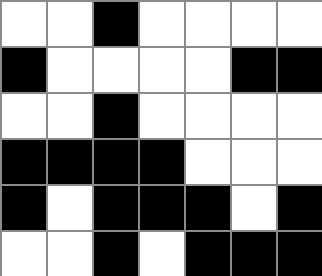[["white", "white", "black", "white", "white", "white", "white"], ["black", "white", "white", "white", "white", "black", "black"], ["white", "white", "black", "white", "white", "white", "white"], ["black", "black", "black", "black", "white", "white", "white"], ["black", "white", "black", "black", "black", "white", "black"], ["white", "white", "black", "white", "black", "black", "black"]]